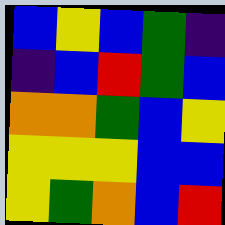[["blue", "yellow", "blue", "green", "indigo"], ["indigo", "blue", "red", "green", "blue"], ["orange", "orange", "green", "blue", "yellow"], ["yellow", "yellow", "yellow", "blue", "blue"], ["yellow", "green", "orange", "blue", "red"]]